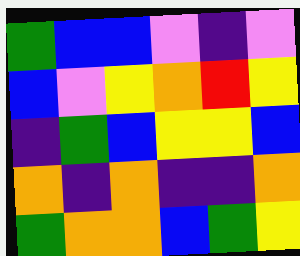[["green", "blue", "blue", "violet", "indigo", "violet"], ["blue", "violet", "yellow", "orange", "red", "yellow"], ["indigo", "green", "blue", "yellow", "yellow", "blue"], ["orange", "indigo", "orange", "indigo", "indigo", "orange"], ["green", "orange", "orange", "blue", "green", "yellow"]]